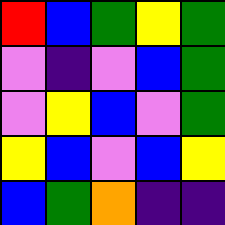[["red", "blue", "green", "yellow", "green"], ["violet", "indigo", "violet", "blue", "green"], ["violet", "yellow", "blue", "violet", "green"], ["yellow", "blue", "violet", "blue", "yellow"], ["blue", "green", "orange", "indigo", "indigo"]]